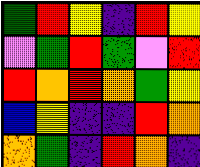[["green", "red", "yellow", "indigo", "red", "yellow"], ["violet", "green", "red", "green", "violet", "red"], ["red", "orange", "red", "orange", "green", "yellow"], ["blue", "yellow", "indigo", "indigo", "red", "orange"], ["orange", "green", "indigo", "red", "orange", "indigo"]]